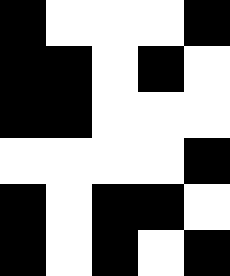[["black", "white", "white", "white", "black"], ["black", "black", "white", "black", "white"], ["black", "black", "white", "white", "white"], ["white", "white", "white", "white", "black"], ["black", "white", "black", "black", "white"], ["black", "white", "black", "white", "black"]]